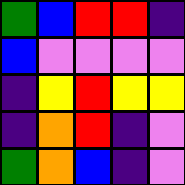[["green", "blue", "red", "red", "indigo"], ["blue", "violet", "violet", "violet", "violet"], ["indigo", "yellow", "red", "yellow", "yellow"], ["indigo", "orange", "red", "indigo", "violet"], ["green", "orange", "blue", "indigo", "violet"]]